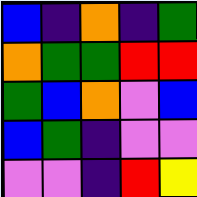[["blue", "indigo", "orange", "indigo", "green"], ["orange", "green", "green", "red", "red"], ["green", "blue", "orange", "violet", "blue"], ["blue", "green", "indigo", "violet", "violet"], ["violet", "violet", "indigo", "red", "yellow"]]